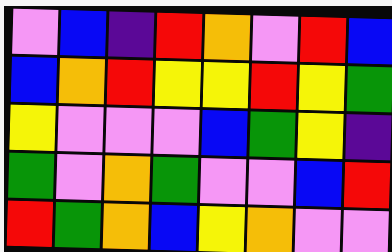[["violet", "blue", "indigo", "red", "orange", "violet", "red", "blue"], ["blue", "orange", "red", "yellow", "yellow", "red", "yellow", "green"], ["yellow", "violet", "violet", "violet", "blue", "green", "yellow", "indigo"], ["green", "violet", "orange", "green", "violet", "violet", "blue", "red"], ["red", "green", "orange", "blue", "yellow", "orange", "violet", "violet"]]